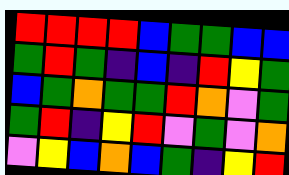[["red", "red", "red", "red", "blue", "green", "green", "blue", "blue"], ["green", "red", "green", "indigo", "blue", "indigo", "red", "yellow", "green"], ["blue", "green", "orange", "green", "green", "red", "orange", "violet", "green"], ["green", "red", "indigo", "yellow", "red", "violet", "green", "violet", "orange"], ["violet", "yellow", "blue", "orange", "blue", "green", "indigo", "yellow", "red"]]